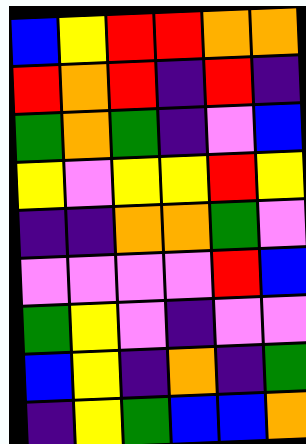[["blue", "yellow", "red", "red", "orange", "orange"], ["red", "orange", "red", "indigo", "red", "indigo"], ["green", "orange", "green", "indigo", "violet", "blue"], ["yellow", "violet", "yellow", "yellow", "red", "yellow"], ["indigo", "indigo", "orange", "orange", "green", "violet"], ["violet", "violet", "violet", "violet", "red", "blue"], ["green", "yellow", "violet", "indigo", "violet", "violet"], ["blue", "yellow", "indigo", "orange", "indigo", "green"], ["indigo", "yellow", "green", "blue", "blue", "orange"]]